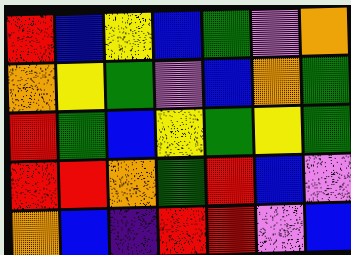[["red", "blue", "yellow", "blue", "green", "violet", "orange"], ["orange", "yellow", "green", "violet", "blue", "orange", "green"], ["red", "green", "blue", "yellow", "green", "yellow", "green"], ["red", "red", "orange", "green", "red", "blue", "violet"], ["orange", "blue", "indigo", "red", "red", "violet", "blue"]]